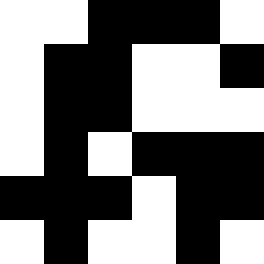[["white", "white", "black", "black", "black", "white"], ["white", "black", "black", "white", "white", "black"], ["white", "black", "black", "white", "white", "white"], ["white", "black", "white", "black", "black", "black"], ["black", "black", "black", "white", "black", "black"], ["white", "black", "white", "white", "black", "white"]]